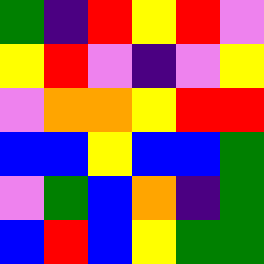[["green", "indigo", "red", "yellow", "red", "violet"], ["yellow", "red", "violet", "indigo", "violet", "yellow"], ["violet", "orange", "orange", "yellow", "red", "red"], ["blue", "blue", "yellow", "blue", "blue", "green"], ["violet", "green", "blue", "orange", "indigo", "green"], ["blue", "red", "blue", "yellow", "green", "green"]]